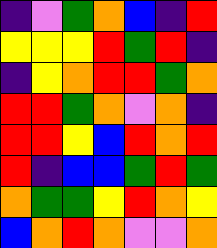[["indigo", "violet", "green", "orange", "blue", "indigo", "red"], ["yellow", "yellow", "yellow", "red", "green", "red", "indigo"], ["indigo", "yellow", "orange", "red", "red", "green", "orange"], ["red", "red", "green", "orange", "violet", "orange", "indigo"], ["red", "red", "yellow", "blue", "red", "orange", "red"], ["red", "indigo", "blue", "blue", "green", "red", "green"], ["orange", "green", "green", "yellow", "red", "orange", "yellow"], ["blue", "orange", "red", "orange", "violet", "violet", "orange"]]